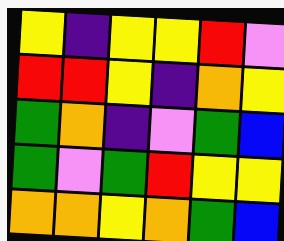[["yellow", "indigo", "yellow", "yellow", "red", "violet"], ["red", "red", "yellow", "indigo", "orange", "yellow"], ["green", "orange", "indigo", "violet", "green", "blue"], ["green", "violet", "green", "red", "yellow", "yellow"], ["orange", "orange", "yellow", "orange", "green", "blue"]]